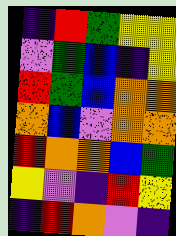[["indigo", "red", "green", "yellow", "yellow"], ["violet", "green", "blue", "indigo", "yellow"], ["red", "green", "blue", "orange", "orange"], ["orange", "blue", "violet", "orange", "orange"], ["red", "orange", "orange", "blue", "green"], ["yellow", "violet", "indigo", "red", "yellow"], ["indigo", "red", "orange", "violet", "indigo"]]